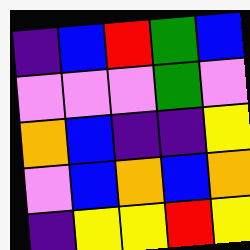[["indigo", "blue", "red", "green", "blue"], ["violet", "violet", "violet", "green", "violet"], ["orange", "blue", "indigo", "indigo", "yellow"], ["violet", "blue", "orange", "blue", "orange"], ["indigo", "yellow", "yellow", "red", "yellow"]]